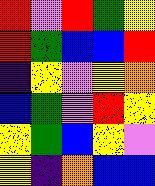[["red", "violet", "red", "green", "yellow"], ["red", "green", "blue", "blue", "red"], ["indigo", "yellow", "violet", "yellow", "orange"], ["blue", "green", "violet", "red", "yellow"], ["yellow", "green", "blue", "yellow", "violet"], ["yellow", "indigo", "orange", "blue", "blue"]]